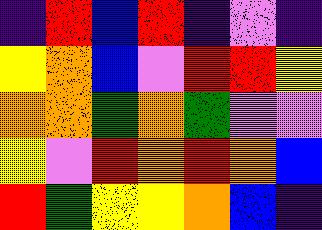[["indigo", "red", "blue", "red", "indigo", "violet", "indigo"], ["yellow", "orange", "blue", "violet", "red", "red", "yellow"], ["orange", "orange", "green", "orange", "green", "violet", "violet"], ["yellow", "violet", "red", "orange", "red", "orange", "blue"], ["red", "green", "yellow", "yellow", "orange", "blue", "indigo"]]